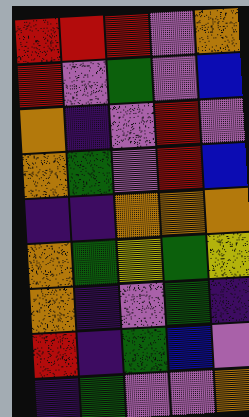[["red", "red", "red", "violet", "orange"], ["red", "violet", "green", "violet", "blue"], ["orange", "indigo", "violet", "red", "violet"], ["orange", "green", "violet", "red", "blue"], ["indigo", "indigo", "orange", "orange", "orange"], ["orange", "green", "yellow", "green", "yellow"], ["orange", "indigo", "violet", "green", "indigo"], ["red", "indigo", "green", "blue", "violet"], ["indigo", "green", "violet", "violet", "orange"]]